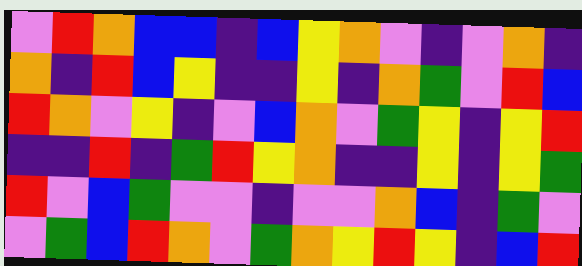[["violet", "red", "orange", "blue", "blue", "indigo", "blue", "yellow", "orange", "violet", "indigo", "violet", "orange", "indigo"], ["orange", "indigo", "red", "blue", "yellow", "indigo", "indigo", "yellow", "indigo", "orange", "green", "violet", "red", "blue"], ["red", "orange", "violet", "yellow", "indigo", "violet", "blue", "orange", "violet", "green", "yellow", "indigo", "yellow", "red"], ["indigo", "indigo", "red", "indigo", "green", "red", "yellow", "orange", "indigo", "indigo", "yellow", "indigo", "yellow", "green"], ["red", "violet", "blue", "green", "violet", "violet", "indigo", "violet", "violet", "orange", "blue", "indigo", "green", "violet"], ["violet", "green", "blue", "red", "orange", "violet", "green", "orange", "yellow", "red", "yellow", "indigo", "blue", "red"]]